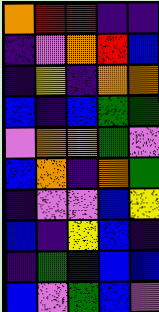[["orange", "red", "red", "indigo", "indigo"], ["indigo", "violet", "orange", "red", "blue"], ["indigo", "yellow", "indigo", "orange", "orange"], ["blue", "indigo", "blue", "green", "green"], ["violet", "orange", "orange", "green", "violet"], ["blue", "orange", "indigo", "orange", "green"], ["indigo", "violet", "violet", "blue", "yellow"], ["blue", "indigo", "yellow", "blue", "indigo"], ["indigo", "green", "blue", "blue", "blue"], ["blue", "violet", "green", "blue", "violet"]]